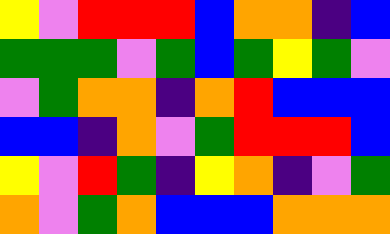[["yellow", "violet", "red", "red", "red", "blue", "orange", "orange", "indigo", "blue"], ["green", "green", "green", "violet", "green", "blue", "green", "yellow", "green", "violet"], ["violet", "green", "orange", "orange", "indigo", "orange", "red", "blue", "blue", "blue"], ["blue", "blue", "indigo", "orange", "violet", "green", "red", "red", "red", "blue"], ["yellow", "violet", "red", "green", "indigo", "yellow", "orange", "indigo", "violet", "green"], ["orange", "violet", "green", "orange", "blue", "blue", "blue", "orange", "orange", "orange"]]